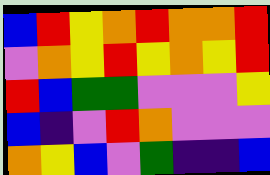[["blue", "red", "yellow", "orange", "red", "orange", "orange", "red"], ["violet", "orange", "yellow", "red", "yellow", "orange", "yellow", "red"], ["red", "blue", "green", "green", "violet", "violet", "violet", "yellow"], ["blue", "indigo", "violet", "red", "orange", "violet", "violet", "violet"], ["orange", "yellow", "blue", "violet", "green", "indigo", "indigo", "blue"]]